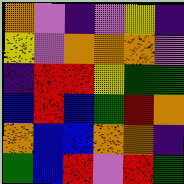[["orange", "violet", "indigo", "violet", "yellow", "indigo"], ["yellow", "violet", "orange", "orange", "orange", "violet"], ["indigo", "red", "red", "yellow", "green", "green"], ["blue", "red", "blue", "green", "red", "orange"], ["orange", "blue", "blue", "orange", "orange", "indigo"], ["green", "blue", "red", "violet", "red", "green"]]